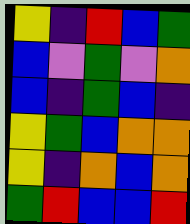[["yellow", "indigo", "red", "blue", "green"], ["blue", "violet", "green", "violet", "orange"], ["blue", "indigo", "green", "blue", "indigo"], ["yellow", "green", "blue", "orange", "orange"], ["yellow", "indigo", "orange", "blue", "orange"], ["green", "red", "blue", "blue", "red"]]